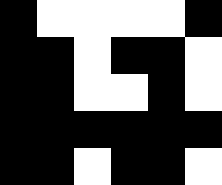[["black", "white", "white", "white", "white", "black"], ["black", "black", "white", "black", "black", "white"], ["black", "black", "white", "white", "black", "white"], ["black", "black", "black", "black", "black", "black"], ["black", "black", "white", "black", "black", "white"]]